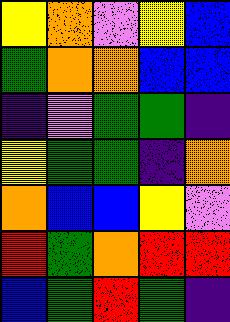[["yellow", "orange", "violet", "yellow", "blue"], ["green", "orange", "orange", "blue", "blue"], ["indigo", "violet", "green", "green", "indigo"], ["yellow", "green", "green", "indigo", "orange"], ["orange", "blue", "blue", "yellow", "violet"], ["red", "green", "orange", "red", "red"], ["blue", "green", "red", "green", "indigo"]]